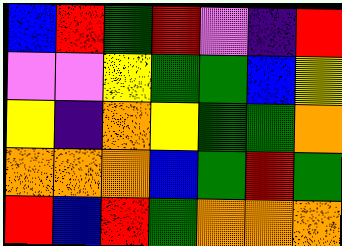[["blue", "red", "green", "red", "violet", "indigo", "red"], ["violet", "violet", "yellow", "green", "green", "blue", "yellow"], ["yellow", "indigo", "orange", "yellow", "green", "green", "orange"], ["orange", "orange", "orange", "blue", "green", "red", "green"], ["red", "blue", "red", "green", "orange", "orange", "orange"]]